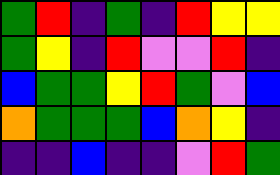[["green", "red", "indigo", "green", "indigo", "red", "yellow", "yellow"], ["green", "yellow", "indigo", "red", "violet", "violet", "red", "indigo"], ["blue", "green", "green", "yellow", "red", "green", "violet", "blue"], ["orange", "green", "green", "green", "blue", "orange", "yellow", "indigo"], ["indigo", "indigo", "blue", "indigo", "indigo", "violet", "red", "green"]]